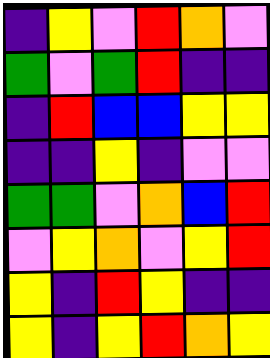[["indigo", "yellow", "violet", "red", "orange", "violet"], ["green", "violet", "green", "red", "indigo", "indigo"], ["indigo", "red", "blue", "blue", "yellow", "yellow"], ["indigo", "indigo", "yellow", "indigo", "violet", "violet"], ["green", "green", "violet", "orange", "blue", "red"], ["violet", "yellow", "orange", "violet", "yellow", "red"], ["yellow", "indigo", "red", "yellow", "indigo", "indigo"], ["yellow", "indigo", "yellow", "red", "orange", "yellow"]]